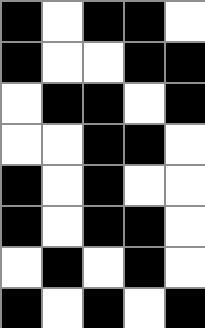[["black", "white", "black", "black", "white"], ["black", "white", "white", "black", "black"], ["white", "black", "black", "white", "black"], ["white", "white", "black", "black", "white"], ["black", "white", "black", "white", "white"], ["black", "white", "black", "black", "white"], ["white", "black", "white", "black", "white"], ["black", "white", "black", "white", "black"]]